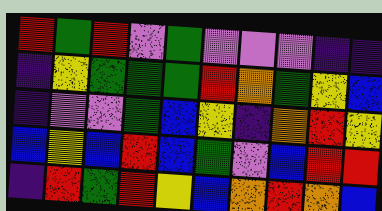[["red", "green", "red", "violet", "green", "violet", "violet", "violet", "indigo", "indigo"], ["indigo", "yellow", "green", "green", "green", "red", "orange", "green", "yellow", "blue"], ["indigo", "violet", "violet", "green", "blue", "yellow", "indigo", "orange", "red", "yellow"], ["blue", "yellow", "blue", "red", "blue", "green", "violet", "blue", "red", "red"], ["indigo", "red", "green", "red", "yellow", "blue", "orange", "red", "orange", "blue"]]